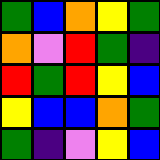[["green", "blue", "orange", "yellow", "green"], ["orange", "violet", "red", "green", "indigo"], ["red", "green", "red", "yellow", "blue"], ["yellow", "blue", "blue", "orange", "green"], ["green", "indigo", "violet", "yellow", "blue"]]